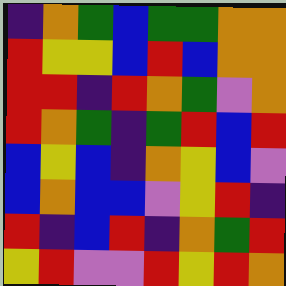[["indigo", "orange", "green", "blue", "green", "green", "orange", "orange"], ["red", "yellow", "yellow", "blue", "red", "blue", "orange", "orange"], ["red", "red", "indigo", "red", "orange", "green", "violet", "orange"], ["red", "orange", "green", "indigo", "green", "red", "blue", "red"], ["blue", "yellow", "blue", "indigo", "orange", "yellow", "blue", "violet"], ["blue", "orange", "blue", "blue", "violet", "yellow", "red", "indigo"], ["red", "indigo", "blue", "red", "indigo", "orange", "green", "red"], ["yellow", "red", "violet", "violet", "red", "yellow", "red", "orange"]]